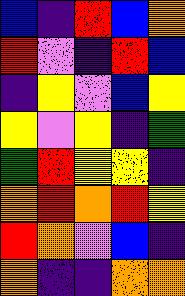[["blue", "indigo", "red", "blue", "orange"], ["red", "violet", "indigo", "red", "blue"], ["indigo", "yellow", "violet", "blue", "yellow"], ["yellow", "violet", "yellow", "indigo", "green"], ["green", "red", "yellow", "yellow", "indigo"], ["orange", "red", "orange", "red", "yellow"], ["red", "orange", "violet", "blue", "indigo"], ["orange", "indigo", "indigo", "orange", "orange"]]